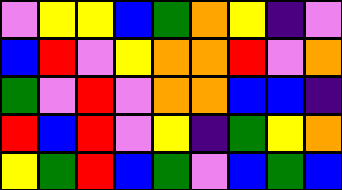[["violet", "yellow", "yellow", "blue", "green", "orange", "yellow", "indigo", "violet"], ["blue", "red", "violet", "yellow", "orange", "orange", "red", "violet", "orange"], ["green", "violet", "red", "violet", "orange", "orange", "blue", "blue", "indigo"], ["red", "blue", "red", "violet", "yellow", "indigo", "green", "yellow", "orange"], ["yellow", "green", "red", "blue", "green", "violet", "blue", "green", "blue"]]